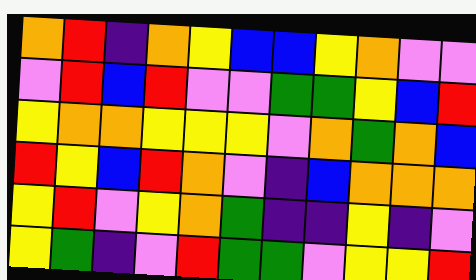[["orange", "red", "indigo", "orange", "yellow", "blue", "blue", "yellow", "orange", "violet", "violet"], ["violet", "red", "blue", "red", "violet", "violet", "green", "green", "yellow", "blue", "red"], ["yellow", "orange", "orange", "yellow", "yellow", "yellow", "violet", "orange", "green", "orange", "blue"], ["red", "yellow", "blue", "red", "orange", "violet", "indigo", "blue", "orange", "orange", "orange"], ["yellow", "red", "violet", "yellow", "orange", "green", "indigo", "indigo", "yellow", "indigo", "violet"], ["yellow", "green", "indigo", "violet", "red", "green", "green", "violet", "yellow", "yellow", "red"]]